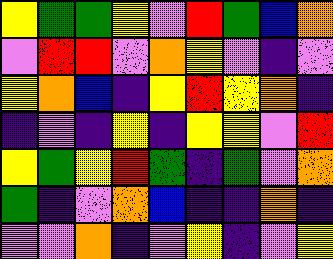[["yellow", "green", "green", "yellow", "violet", "red", "green", "blue", "orange"], ["violet", "red", "red", "violet", "orange", "yellow", "violet", "indigo", "violet"], ["yellow", "orange", "blue", "indigo", "yellow", "red", "yellow", "orange", "indigo"], ["indigo", "violet", "indigo", "yellow", "indigo", "yellow", "yellow", "violet", "red"], ["yellow", "green", "yellow", "red", "green", "indigo", "green", "violet", "orange"], ["green", "indigo", "violet", "orange", "blue", "indigo", "indigo", "orange", "indigo"], ["violet", "violet", "orange", "indigo", "violet", "yellow", "indigo", "violet", "yellow"]]